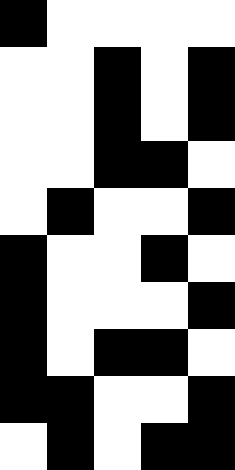[["black", "white", "white", "white", "white"], ["white", "white", "black", "white", "black"], ["white", "white", "black", "white", "black"], ["white", "white", "black", "black", "white"], ["white", "black", "white", "white", "black"], ["black", "white", "white", "black", "white"], ["black", "white", "white", "white", "black"], ["black", "white", "black", "black", "white"], ["black", "black", "white", "white", "black"], ["white", "black", "white", "black", "black"]]